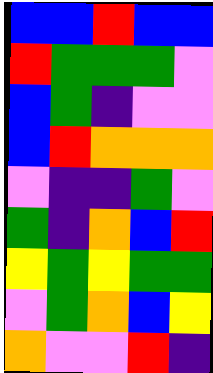[["blue", "blue", "red", "blue", "blue"], ["red", "green", "green", "green", "violet"], ["blue", "green", "indigo", "violet", "violet"], ["blue", "red", "orange", "orange", "orange"], ["violet", "indigo", "indigo", "green", "violet"], ["green", "indigo", "orange", "blue", "red"], ["yellow", "green", "yellow", "green", "green"], ["violet", "green", "orange", "blue", "yellow"], ["orange", "violet", "violet", "red", "indigo"]]